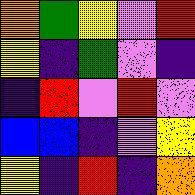[["orange", "green", "yellow", "violet", "red"], ["yellow", "indigo", "green", "violet", "indigo"], ["indigo", "red", "violet", "red", "violet"], ["blue", "blue", "indigo", "violet", "yellow"], ["yellow", "indigo", "red", "indigo", "orange"]]